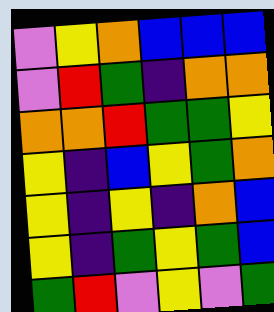[["violet", "yellow", "orange", "blue", "blue", "blue"], ["violet", "red", "green", "indigo", "orange", "orange"], ["orange", "orange", "red", "green", "green", "yellow"], ["yellow", "indigo", "blue", "yellow", "green", "orange"], ["yellow", "indigo", "yellow", "indigo", "orange", "blue"], ["yellow", "indigo", "green", "yellow", "green", "blue"], ["green", "red", "violet", "yellow", "violet", "green"]]